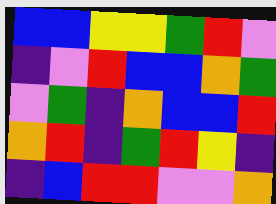[["blue", "blue", "yellow", "yellow", "green", "red", "violet"], ["indigo", "violet", "red", "blue", "blue", "orange", "green"], ["violet", "green", "indigo", "orange", "blue", "blue", "red"], ["orange", "red", "indigo", "green", "red", "yellow", "indigo"], ["indigo", "blue", "red", "red", "violet", "violet", "orange"]]